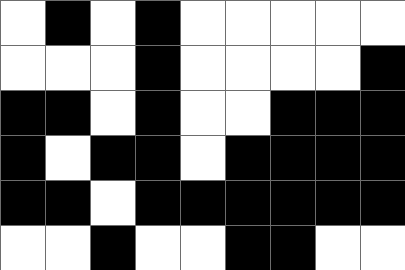[["white", "black", "white", "black", "white", "white", "white", "white", "white"], ["white", "white", "white", "black", "white", "white", "white", "white", "black"], ["black", "black", "white", "black", "white", "white", "black", "black", "black"], ["black", "white", "black", "black", "white", "black", "black", "black", "black"], ["black", "black", "white", "black", "black", "black", "black", "black", "black"], ["white", "white", "black", "white", "white", "black", "black", "white", "white"]]